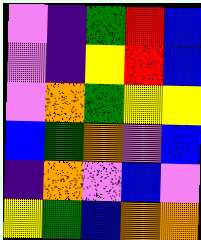[["violet", "indigo", "green", "red", "blue"], ["violet", "indigo", "yellow", "red", "blue"], ["violet", "orange", "green", "yellow", "yellow"], ["blue", "green", "orange", "violet", "blue"], ["indigo", "orange", "violet", "blue", "violet"], ["yellow", "green", "blue", "orange", "orange"]]